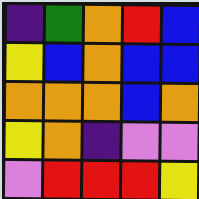[["indigo", "green", "orange", "red", "blue"], ["yellow", "blue", "orange", "blue", "blue"], ["orange", "orange", "orange", "blue", "orange"], ["yellow", "orange", "indigo", "violet", "violet"], ["violet", "red", "red", "red", "yellow"]]